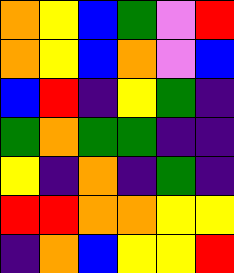[["orange", "yellow", "blue", "green", "violet", "red"], ["orange", "yellow", "blue", "orange", "violet", "blue"], ["blue", "red", "indigo", "yellow", "green", "indigo"], ["green", "orange", "green", "green", "indigo", "indigo"], ["yellow", "indigo", "orange", "indigo", "green", "indigo"], ["red", "red", "orange", "orange", "yellow", "yellow"], ["indigo", "orange", "blue", "yellow", "yellow", "red"]]